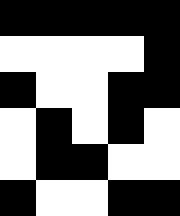[["black", "black", "black", "black", "black"], ["white", "white", "white", "white", "black"], ["black", "white", "white", "black", "black"], ["white", "black", "white", "black", "white"], ["white", "black", "black", "white", "white"], ["black", "white", "white", "black", "black"]]